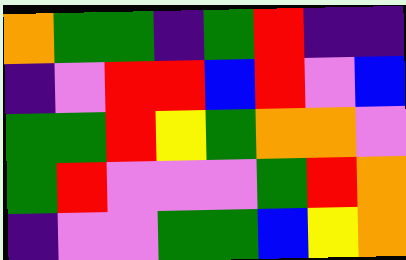[["orange", "green", "green", "indigo", "green", "red", "indigo", "indigo"], ["indigo", "violet", "red", "red", "blue", "red", "violet", "blue"], ["green", "green", "red", "yellow", "green", "orange", "orange", "violet"], ["green", "red", "violet", "violet", "violet", "green", "red", "orange"], ["indigo", "violet", "violet", "green", "green", "blue", "yellow", "orange"]]